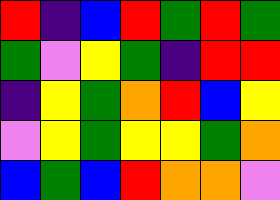[["red", "indigo", "blue", "red", "green", "red", "green"], ["green", "violet", "yellow", "green", "indigo", "red", "red"], ["indigo", "yellow", "green", "orange", "red", "blue", "yellow"], ["violet", "yellow", "green", "yellow", "yellow", "green", "orange"], ["blue", "green", "blue", "red", "orange", "orange", "violet"]]